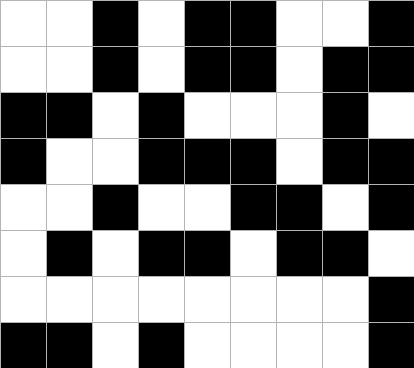[["white", "white", "black", "white", "black", "black", "white", "white", "black"], ["white", "white", "black", "white", "black", "black", "white", "black", "black"], ["black", "black", "white", "black", "white", "white", "white", "black", "white"], ["black", "white", "white", "black", "black", "black", "white", "black", "black"], ["white", "white", "black", "white", "white", "black", "black", "white", "black"], ["white", "black", "white", "black", "black", "white", "black", "black", "white"], ["white", "white", "white", "white", "white", "white", "white", "white", "black"], ["black", "black", "white", "black", "white", "white", "white", "white", "black"]]